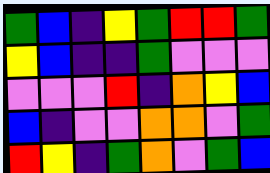[["green", "blue", "indigo", "yellow", "green", "red", "red", "green"], ["yellow", "blue", "indigo", "indigo", "green", "violet", "violet", "violet"], ["violet", "violet", "violet", "red", "indigo", "orange", "yellow", "blue"], ["blue", "indigo", "violet", "violet", "orange", "orange", "violet", "green"], ["red", "yellow", "indigo", "green", "orange", "violet", "green", "blue"]]